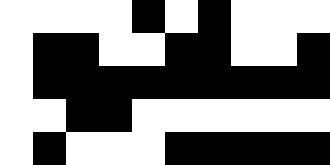[["white", "white", "white", "white", "black", "white", "black", "white", "white", "white"], ["white", "black", "black", "white", "white", "black", "black", "white", "white", "black"], ["white", "black", "black", "black", "black", "black", "black", "black", "black", "black"], ["white", "white", "black", "black", "white", "white", "white", "white", "white", "white"], ["white", "black", "white", "white", "white", "black", "black", "black", "black", "black"]]